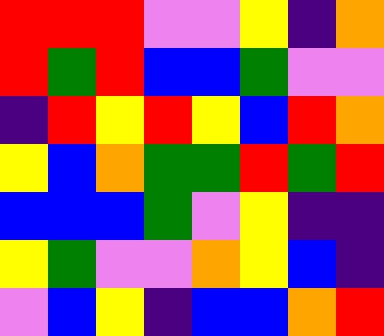[["red", "red", "red", "violet", "violet", "yellow", "indigo", "orange"], ["red", "green", "red", "blue", "blue", "green", "violet", "violet"], ["indigo", "red", "yellow", "red", "yellow", "blue", "red", "orange"], ["yellow", "blue", "orange", "green", "green", "red", "green", "red"], ["blue", "blue", "blue", "green", "violet", "yellow", "indigo", "indigo"], ["yellow", "green", "violet", "violet", "orange", "yellow", "blue", "indigo"], ["violet", "blue", "yellow", "indigo", "blue", "blue", "orange", "red"]]